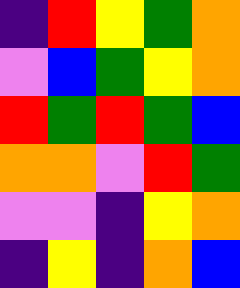[["indigo", "red", "yellow", "green", "orange"], ["violet", "blue", "green", "yellow", "orange"], ["red", "green", "red", "green", "blue"], ["orange", "orange", "violet", "red", "green"], ["violet", "violet", "indigo", "yellow", "orange"], ["indigo", "yellow", "indigo", "orange", "blue"]]